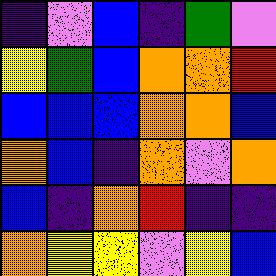[["indigo", "violet", "blue", "indigo", "green", "violet"], ["yellow", "green", "blue", "orange", "orange", "red"], ["blue", "blue", "blue", "orange", "orange", "blue"], ["orange", "blue", "indigo", "orange", "violet", "orange"], ["blue", "indigo", "orange", "red", "indigo", "indigo"], ["orange", "yellow", "yellow", "violet", "yellow", "blue"]]